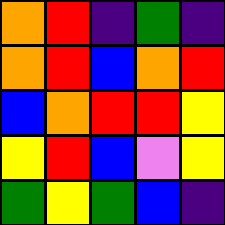[["orange", "red", "indigo", "green", "indigo"], ["orange", "red", "blue", "orange", "red"], ["blue", "orange", "red", "red", "yellow"], ["yellow", "red", "blue", "violet", "yellow"], ["green", "yellow", "green", "blue", "indigo"]]